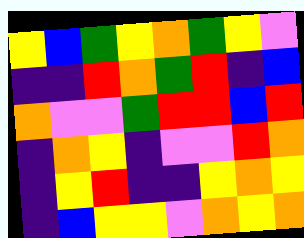[["yellow", "blue", "green", "yellow", "orange", "green", "yellow", "violet"], ["indigo", "indigo", "red", "orange", "green", "red", "indigo", "blue"], ["orange", "violet", "violet", "green", "red", "red", "blue", "red"], ["indigo", "orange", "yellow", "indigo", "violet", "violet", "red", "orange"], ["indigo", "yellow", "red", "indigo", "indigo", "yellow", "orange", "yellow"], ["indigo", "blue", "yellow", "yellow", "violet", "orange", "yellow", "orange"]]